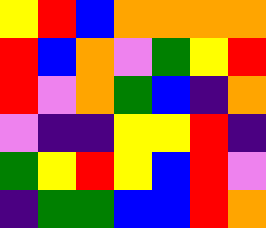[["yellow", "red", "blue", "orange", "orange", "orange", "orange"], ["red", "blue", "orange", "violet", "green", "yellow", "red"], ["red", "violet", "orange", "green", "blue", "indigo", "orange"], ["violet", "indigo", "indigo", "yellow", "yellow", "red", "indigo"], ["green", "yellow", "red", "yellow", "blue", "red", "violet"], ["indigo", "green", "green", "blue", "blue", "red", "orange"]]